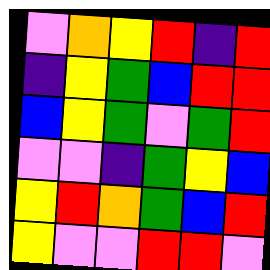[["violet", "orange", "yellow", "red", "indigo", "red"], ["indigo", "yellow", "green", "blue", "red", "red"], ["blue", "yellow", "green", "violet", "green", "red"], ["violet", "violet", "indigo", "green", "yellow", "blue"], ["yellow", "red", "orange", "green", "blue", "red"], ["yellow", "violet", "violet", "red", "red", "violet"]]